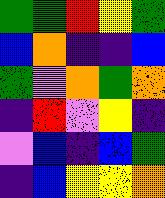[["green", "green", "red", "yellow", "green"], ["blue", "orange", "indigo", "indigo", "blue"], ["green", "violet", "orange", "green", "orange"], ["indigo", "red", "violet", "yellow", "indigo"], ["violet", "blue", "indigo", "blue", "green"], ["indigo", "blue", "yellow", "yellow", "orange"]]